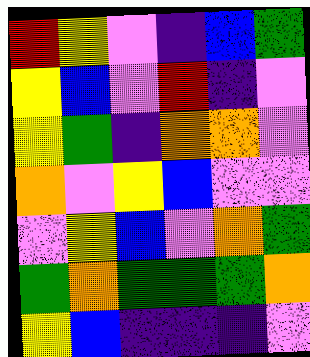[["red", "yellow", "violet", "indigo", "blue", "green"], ["yellow", "blue", "violet", "red", "indigo", "violet"], ["yellow", "green", "indigo", "orange", "orange", "violet"], ["orange", "violet", "yellow", "blue", "violet", "violet"], ["violet", "yellow", "blue", "violet", "orange", "green"], ["green", "orange", "green", "green", "green", "orange"], ["yellow", "blue", "indigo", "indigo", "indigo", "violet"]]